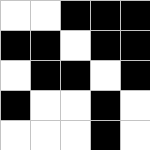[["white", "white", "black", "black", "black"], ["black", "black", "white", "black", "black"], ["white", "black", "black", "white", "black"], ["black", "white", "white", "black", "white"], ["white", "white", "white", "black", "white"]]